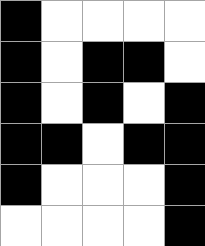[["black", "white", "white", "white", "white"], ["black", "white", "black", "black", "white"], ["black", "white", "black", "white", "black"], ["black", "black", "white", "black", "black"], ["black", "white", "white", "white", "black"], ["white", "white", "white", "white", "black"]]